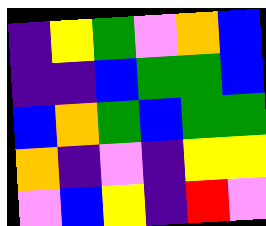[["indigo", "yellow", "green", "violet", "orange", "blue"], ["indigo", "indigo", "blue", "green", "green", "blue"], ["blue", "orange", "green", "blue", "green", "green"], ["orange", "indigo", "violet", "indigo", "yellow", "yellow"], ["violet", "blue", "yellow", "indigo", "red", "violet"]]